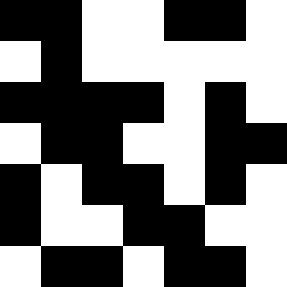[["black", "black", "white", "white", "black", "black", "white"], ["white", "black", "white", "white", "white", "white", "white"], ["black", "black", "black", "black", "white", "black", "white"], ["white", "black", "black", "white", "white", "black", "black"], ["black", "white", "black", "black", "white", "black", "white"], ["black", "white", "white", "black", "black", "white", "white"], ["white", "black", "black", "white", "black", "black", "white"]]